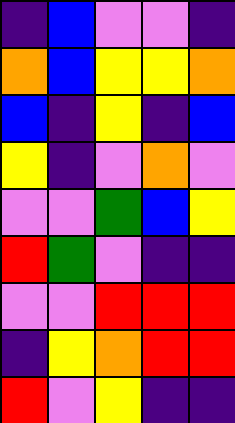[["indigo", "blue", "violet", "violet", "indigo"], ["orange", "blue", "yellow", "yellow", "orange"], ["blue", "indigo", "yellow", "indigo", "blue"], ["yellow", "indigo", "violet", "orange", "violet"], ["violet", "violet", "green", "blue", "yellow"], ["red", "green", "violet", "indigo", "indigo"], ["violet", "violet", "red", "red", "red"], ["indigo", "yellow", "orange", "red", "red"], ["red", "violet", "yellow", "indigo", "indigo"]]